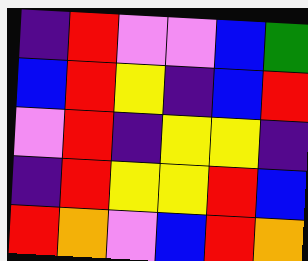[["indigo", "red", "violet", "violet", "blue", "green"], ["blue", "red", "yellow", "indigo", "blue", "red"], ["violet", "red", "indigo", "yellow", "yellow", "indigo"], ["indigo", "red", "yellow", "yellow", "red", "blue"], ["red", "orange", "violet", "blue", "red", "orange"]]